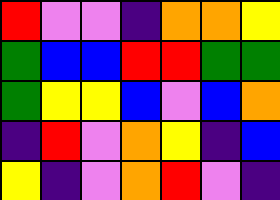[["red", "violet", "violet", "indigo", "orange", "orange", "yellow"], ["green", "blue", "blue", "red", "red", "green", "green"], ["green", "yellow", "yellow", "blue", "violet", "blue", "orange"], ["indigo", "red", "violet", "orange", "yellow", "indigo", "blue"], ["yellow", "indigo", "violet", "orange", "red", "violet", "indigo"]]